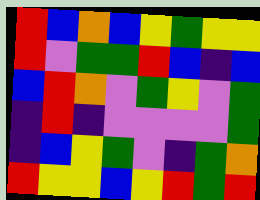[["red", "blue", "orange", "blue", "yellow", "green", "yellow", "yellow"], ["red", "violet", "green", "green", "red", "blue", "indigo", "blue"], ["blue", "red", "orange", "violet", "green", "yellow", "violet", "green"], ["indigo", "red", "indigo", "violet", "violet", "violet", "violet", "green"], ["indigo", "blue", "yellow", "green", "violet", "indigo", "green", "orange"], ["red", "yellow", "yellow", "blue", "yellow", "red", "green", "red"]]